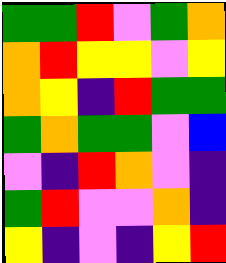[["green", "green", "red", "violet", "green", "orange"], ["orange", "red", "yellow", "yellow", "violet", "yellow"], ["orange", "yellow", "indigo", "red", "green", "green"], ["green", "orange", "green", "green", "violet", "blue"], ["violet", "indigo", "red", "orange", "violet", "indigo"], ["green", "red", "violet", "violet", "orange", "indigo"], ["yellow", "indigo", "violet", "indigo", "yellow", "red"]]